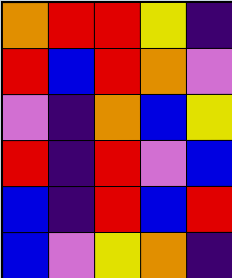[["orange", "red", "red", "yellow", "indigo"], ["red", "blue", "red", "orange", "violet"], ["violet", "indigo", "orange", "blue", "yellow"], ["red", "indigo", "red", "violet", "blue"], ["blue", "indigo", "red", "blue", "red"], ["blue", "violet", "yellow", "orange", "indigo"]]